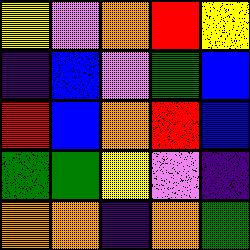[["yellow", "violet", "orange", "red", "yellow"], ["indigo", "blue", "violet", "green", "blue"], ["red", "blue", "orange", "red", "blue"], ["green", "green", "yellow", "violet", "indigo"], ["orange", "orange", "indigo", "orange", "green"]]